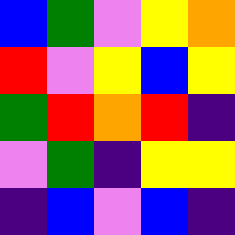[["blue", "green", "violet", "yellow", "orange"], ["red", "violet", "yellow", "blue", "yellow"], ["green", "red", "orange", "red", "indigo"], ["violet", "green", "indigo", "yellow", "yellow"], ["indigo", "blue", "violet", "blue", "indigo"]]